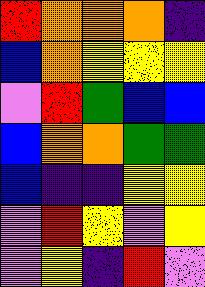[["red", "orange", "orange", "orange", "indigo"], ["blue", "orange", "yellow", "yellow", "yellow"], ["violet", "red", "green", "blue", "blue"], ["blue", "orange", "orange", "green", "green"], ["blue", "indigo", "indigo", "yellow", "yellow"], ["violet", "red", "yellow", "violet", "yellow"], ["violet", "yellow", "indigo", "red", "violet"]]